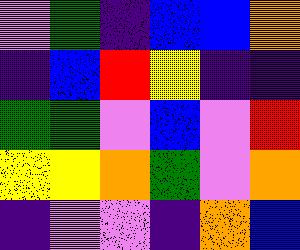[["violet", "green", "indigo", "blue", "blue", "orange"], ["indigo", "blue", "red", "yellow", "indigo", "indigo"], ["green", "green", "violet", "blue", "violet", "red"], ["yellow", "yellow", "orange", "green", "violet", "orange"], ["indigo", "violet", "violet", "indigo", "orange", "blue"]]